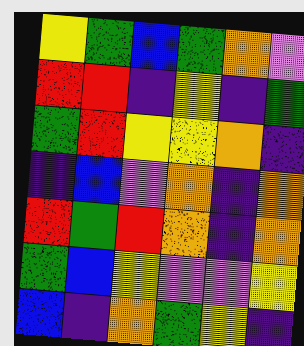[["yellow", "green", "blue", "green", "orange", "violet"], ["red", "red", "indigo", "yellow", "indigo", "green"], ["green", "red", "yellow", "yellow", "orange", "indigo"], ["indigo", "blue", "violet", "orange", "indigo", "orange"], ["red", "green", "red", "orange", "indigo", "orange"], ["green", "blue", "yellow", "violet", "violet", "yellow"], ["blue", "indigo", "orange", "green", "yellow", "indigo"]]